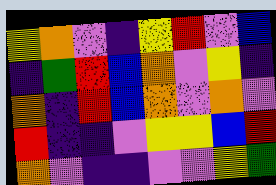[["yellow", "orange", "violet", "indigo", "yellow", "red", "violet", "blue"], ["indigo", "green", "red", "blue", "orange", "violet", "yellow", "indigo"], ["orange", "indigo", "red", "blue", "orange", "violet", "orange", "violet"], ["red", "indigo", "indigo", "violet", "yellow", "yellow", "blue", "red"], ["orange", "violet", "indigo", "indigo", "violet", "violet", "yellow", "green"]]